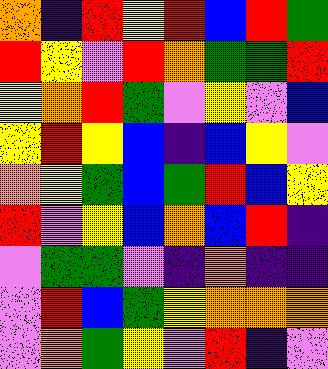[["orange", "indigo", "red", "yellow", "red", "blue", "red", "green"], ["red", "yellow", "violet", "red", "orange", "green", "green", "red"], ["yellow", "orange", "red", "green", "violet", "yellow", "violet", "blue"], ["yellow", "red", "yellow", "blue", "indigo", "blue", "yellow", "violet"], ["orange", "yellow", "green", "blue", "green", "red", "blue", "yellow"], ["red", "violet", "yellow", "blue", "orange", "blue", "red", "indigo"], ["violet", "green", "green", "violet", "indigo", "orange", "indigo", "indigo"], ["violet", "red", "blue", "green", "yellow", "orange", "orange", "orange"], ["violet", "orange", "green", "yellow", "violet", "red", "indigo", "violet"]]